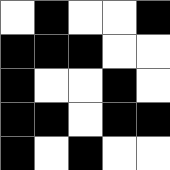[["white", "black", "white", "white", "black"], ["black", "black", "black", "white", "white"], ["black", "white", "white", "black", "white"], ["black", "black", "white", "black", "black"], ["black", "white", "black", "white", "white"]]